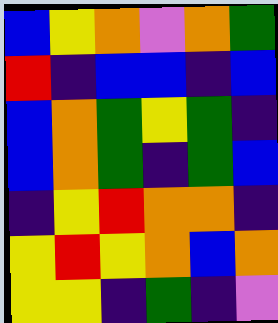[["blue", "yellow", "orange", "violet", "orange", "green"], ["red", "indigo", "blue", "blue", "indigo", "blue"], ["blue", "orange", "green", "yellow", "green", "indigo"], ["blue", "orange", "green", "indigo", "green", "blue"], ["indigo", "yellow", "red", "orange", "orange", "indigo"], ["yellow", "red", "yellow", "orange", "blue", "orange"], ["yellow", "yellow", "indigo", "green", "indigo", "violet"]]